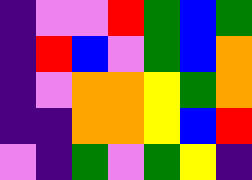[["indigo", "violet", "violet", "red", "green", "blue", "green"], ["indigo", "red", "blue", "violet", "green", "blue", "orange"], ["indigo", "violet", "orange", "orange", "yellow", "green", "orange"], ["indigo", "indigo", "orange", "orange", "yellow", "blue", "red"], ["violet", "indigo", "green", "violet", "green", "yellow", "indigo"]]